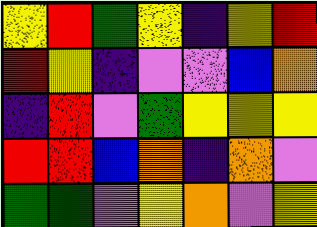[["yellow", "red", "green", "yellow", "indigo", "yellow", "red"], ["red", "yellow", "indigo", "violet", "violet", "blue", "orange"], ["indigo", "red", "violet", "green", "yellow", "yellow", "yellow"], ["red", "red", "blue", "orange", "indigo", "orange", "violet"], ["green", "green", "violet", "yellow", "orange", "violet", "yellow"]]